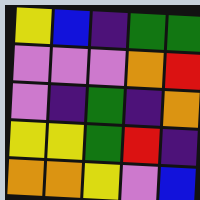[["yellow", "blue", "indigo", "green", "green"], ["violet", "violet", "violet", "orange", "red"], ["violet", "indigo", "green", "indigo", "orange"], ["yellow", "yellow", "green", "red", "indigo"], ["orange", "orange", "yellow", "violet", "blue"]]